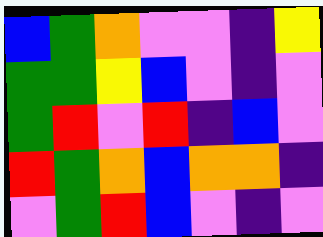[["blue", "green", "orange", "violet", "violet", "indigo", "yellow"], ["green", "green", "yellow", "blue", "violet", "indigo", "violet"], ["green", "red", "violet", "red", "indigo", "blue", "violet"], ["red", "green", "orange", "blue", "orange", "orange", "indigo"], ["violet", "green", "red", "blue", "violet", "indigo", "violet"]]